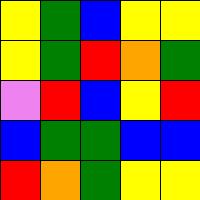[["yellow", "green", "blue", "yellow", "yellow"], ["yellow", "green", "red", "orange", "green"], ["violet", "red", "blue", "yellow", "red"], ["blue", "green", "green", "blue", "blue"], ["red", "orange", "green", "yellow", "yellow"]]